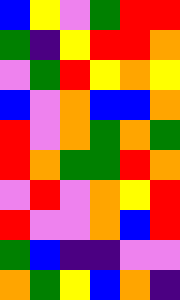[["blue", "yellow", "violet", "green", "red", "red"], ["green", "indigo", "yellow", "red", "red", "orange"], ["violet", "green", "red", "yellow", "orange", "yellow"], ["blue", "violet", "orange", "blue", "blue", "orange"], ["red", "violet", "orange", "green", "orange", "green"], ["red", "orange", "green", "green", "red", "orange"], ["violet", "red", "violet", "orange", "yellow", "red"], ["red", "violet", "violet", "orange", "blue", "red"], ["green", "blue", "indigo", "indigo", "violet", "violet"], ["orange", "green", "yellow", "blue", "orange", "indigo"]]